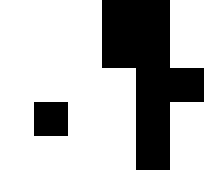[["white", "white", "white", "black", "black", "white"], ["white", "white", "white", "black", "black", "white"], ["white", "white", "white", "white", "black", "black"], ["white", "black", "white", "white", "black", "white"], ["white", "white", "white", "white", "black", "white"]]